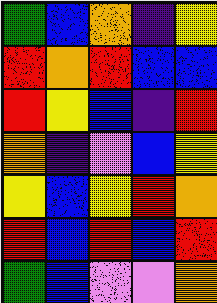[["green", "blue", "orange", "indigo", "yellow"], ["red", "orange", "red", "blue", "blue"], ["red", "yellow", "blue", "indigo", "red"], ["orange", "indigo", "violet", "blue", "yellow"], ["yellow", "blue", "yellow", "red", "orange"], ["red", "blue", "red", "blue", "red"], ["green", "blue", "violet", "violet", "orange"]]